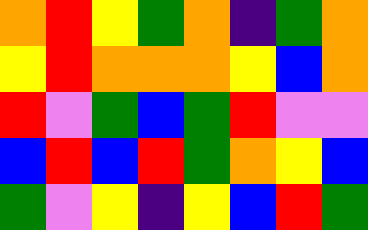[["orange", "red", "yellow", "green", "orange", "indigo", "green", "orange"], ["yellow", "red", "orange", "orange", "orange", "yellow", "blue", "orange"], ["red", "violet", "green", "blue", "green", "red", "violet", "violet"], ["blue", "red", "blue", "red", "green", "orange", "yellow", "blue"], ["green", "violet", "yellow", "indigo", "yellow", "blue", "red", "green"]]